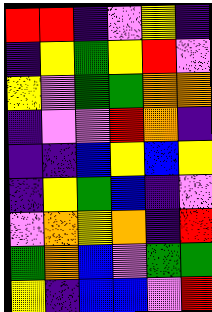[["red", "red", "indigo", "violet", "yellow", "indigo"], ["indigo", "yellow", "green", "yellow", "red", "violet"], ["yellow", "violet", "green", "green", "orange", "orange"], ["indigo", "violet", "violet", "red", "orange", "indigo"], ["indigo", "indigo", "blue", "yellow", "blue", "yellow"], ["indigo", "yellow", "green", "blue", "indigo", "violet"], ["violet", "orange", "yellow", "orange", "indigo", "red"], ["green", "orange", "blue", "violet", "green", "green"], ["yellow", "indigo", "blue", "blue", "violet", "red"]]